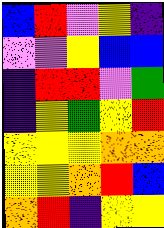[["blue", "red", "violet", "yellow", "indigo"], ["violet", "violet", "yellow", "blue", "blue"], ["indigo", "red", "red", "violet", "green"], ["indigo", "yellow", "green", "yellow", "red"], ["yellow", "yellow", "yellow", "orange", "orange"], ["yellow", "yellow", "orange", "red", "blue"], ["orange", "red", "indigo", "yellow", "yellow"]]